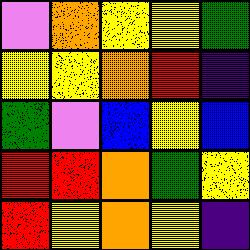[["violet", "orange", "yellow", "yellow", "green"], ["yellow", "yellow", "orange", "red", "indigo"], ["green", "violet", "blue", "yellow", "blue"], ["red", "red", "orange", "green", "yellow"], ["red", "yellow", "orange", "yellow", "indigo"]]